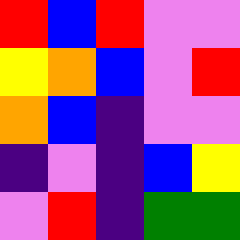[["red", "blue", "red", "violet", "violet"], ["yellow", "orange", "blue", "violet", "red"], ["orange", "blue", "indigo", "violet", "violet"], ["indigo", "violet", "indigo", "blue", "yellow"], ["violet", "red", "indigo", "green", "green"]]